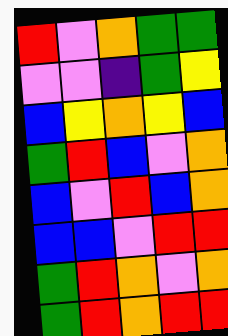[["red", "violet", "orange", "green", "green"], ["violet", "violet", "indigo", "green", "yellow"], ["blue", "yellow", "orange", "yellow", "blue"], ["green", "red", "blue", "violet", "orange"], ["blue", "violet", "red", "blue", "orange"], ["blue", "blue", "violet", "red", "red"], ["green", "red", "orange", "violet", "orange"], ["green", "red", "orange", "red", "red"]]